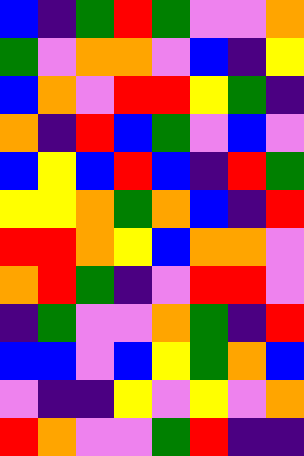[["blue", "indigo", "green", "red", "green", "violet", "violet", "orange"], ["green", "violet", "orange", "orange", "violet", "blue", "indigo", "yellow"], ["blue", "orange", "violet", "red", "red", "yellow", "green", "indigo"], ["orange", "indigo", "red", "blue", "green", "violet", "blue", "violet"], ["blue", "yellow", "blue", "red", "blue", "indigo", "red", "green"], ["yellow", "yellow", "orange", "green", "orange", "blue", "indigo", "red"], ["red", "red", "orange", "yellow", "blue", "orange", "orange", "violet"], ["orange", "red", "green", "indigo", "violet", "red", "red", "violet"], ["indigo", "green", "violet", "violet", "orange", "green", "indigo", "red"], ["blue", "blue", "violet", "blue", "yellow", "green", "orange", "blue"], ["violet", "indigo", "indigo", "yellow", "violet", "yellow", "violet", "orange"], ["red", "orange", "violet", "violet", "green", "red", "indigo", "indigo"]]